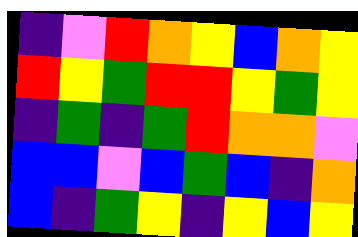[["indigo", "violet", "red", "orange", "yellow", "blue", "orange", "yellow"], ["red", "yellow", "green", "red", "red", "yellow", "green", "yellow"], ["indigo", "green", "indigo", "green", "red", "orange", "orange", "violet"], ["blue", "blue", "violet", "blue", "green", "blue", "indigo", "orange"], ["blue", "indigo", "green", "yellow", "indigo", "yellow", "blue", "yellow"]]